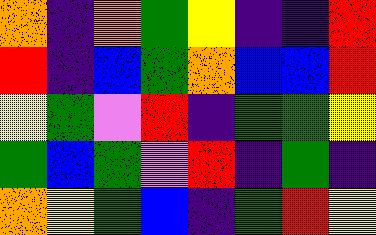[["orange", "indigo", "orange", "green", "yellow", "indigo", "indigo", "red"], ["red", "indigo", "blue", "green", "orange", "blue", "blue", "red"], ["yellow", "green", "violet", "red", "indigo", "green", "green", "yellow"], ["green", "blue", "green", "violet", "red", "indigo", "green", "indigo"], ["orange", "yellow", "green", "blue", "indigo", "green", "red", "yellow"]]